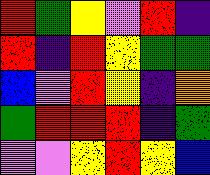[["red", "green", "yellow", "violet", "red", "indigo"], ["red", "indigo", "red", "yellow", "green", "green"], ["blue", "violet", "red", "yellow", "indigo", "orange"], ["green", "red", "red", "red", "indigo", "green"], ["violet", "violet", "yellow", "red", "yellow", "blue"]]